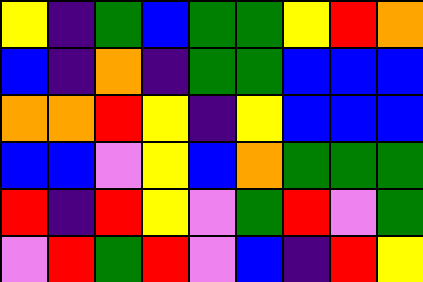[["yellow", "indigo", "green", "blue", "green", "green", "yellow", "red", "orange"], ["blue", "indigo", "orange", "indigo", "green", "green", "blue", "blue", "blue"], ["orange", "orange", "red", "yellow", "indigo", "yellow", "blue", "blue", "blue"], ["blue", "blue", "violet", "yellow", "blue", "orange", "green", "green", "green"], ["red", "indigo", "red", "yellow", "violet", "green", "red", "violet", "green"], ["violet", "red", "green", "red", "violet", "blue", "indigo", "red", "yellow"]]